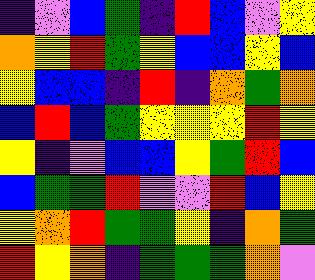[["indigo", "violet", "blue", "green", "indigo", "red", "blue", "violet", "yellow"], ["orange", "yellow", "red", "green", "yellow", "blue", "blue", "yellow", "blue"], ["yellow", "blue", "blue", "indigo", "red", "indigo", "orange", "green", "orange"], ["blue", "red", "blue", "green", "yellow", "yellow", "yellow", "red", "yellow"], ["yellow", "indigo", "violet", "blue", "blue", "yellow", "green", "red", "blue"], ["blue", "green", "green", "red", "violet", "violet", "red", "blue", "yellow"], ["yellow", "orange", "red", "green", "green", "yellow", "indigo", "orange", "green"], ["red", "yellow", "orange", "indigo", "green", "green", "green", "orange", "violet"]]